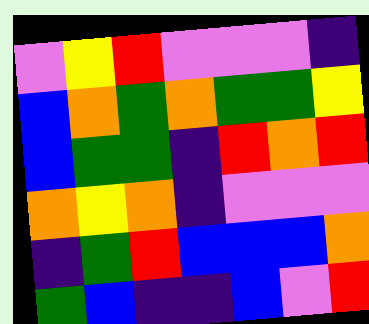[["violet", "yellow", "red", "violet", "violet", "violet", "indigo"], ["blue", "orange", "green", "orange", "green", "green", "yellow"], ["blue", "green", "green", "indigo", "red", "orange", "red"], ["orange", "yellow", "orange", "indigo", "violet", "violet", "violet"], ["indigo", "green", "red", "blue", "blue", "blue", "orange"], ["green", "blue", "indigo", "indigo", "blue", "violet", "red"]]